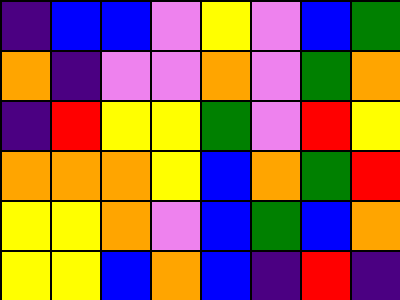[["indigo", "blue", "blue", "violet", "yellow", "violet", "blue", "green"], ["orange", "indigo", "violet", "violet", "orange", "violet", "green", "orange"], ["indigo", "red", "yellow", "yellow", "green", "violet", "red", "yellow"], ["orange", "orange", "orange", "yellow", "blue", "orange", "green", "red"], ["yellow", "yellow", "orange", "violet", "blue", "green", "blue", "orange"], ["yellow", "yellow", "blue", "orange", "blue", "indigo", "red", "indigo"]]